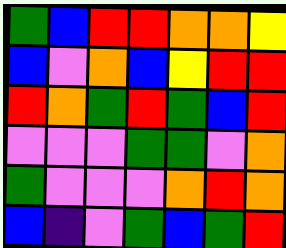[["green", "blue", "red", "red", "orange", "orange", "yellow"], ["blue", "violet", "orange", "blue", "yellow", "red", "red"], ["red", "orange", "green", "red", "green", "blue", "red"], ["violet", "violet", "violet", "green", "green", "violet", "orange"], ["green", "violet", "violet", "violet", "orange", "red", "orange"], ["blue", "indigo", "violet", "green", "blue", "green", "red"]]